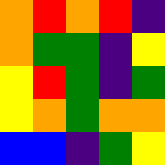[["orange", "red", "orange", "red", "indigo"], ["orange", "green", "green", "indigo", "yellow"], ["yellow", "red", "green", "indigo", "green"], ["yellow", "orange", "green", "orange", "orange"], ["blue", "blue", "indigo", "green", "yellow"]]